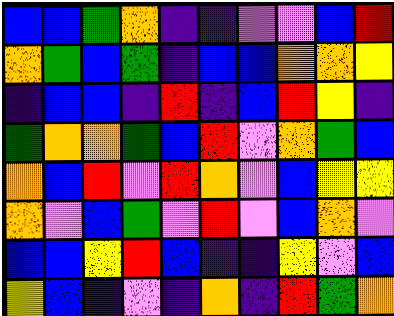[["blue", "blue", "green", "orange", "indigo", "indigo", "violet", "violet", "blue", "red"], ["orange", "green", "blue", "green", "indigo", "blue", "blue", "orange", "orange", "yellow"], ["indigo", "blue", "blue", "indigo", "red", "indigo", "blue", "red", "yellow", "indigo"], ["green", "orange", "orange", "green", "blue", "red", "violet", "orange", "green", "blue"], ["orange", "blue", "red", "violet", "red", "orange", "violet", "blue", "yellow", "yellow"], ["orange", "violet", "blue", "green", "violet", "red", "violet", "blue", "orange", "violet"], ["blue", "blue", "yellow", "red", "blue", "indigo", "indigo", "yellow", "violet", "blue"], ["yellow", "blue", "indigo", "violet", "indigo", "orange", "indigo", "red", "green", "orange"]]